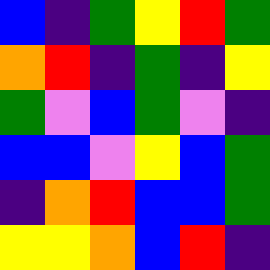[["blue", "indigo", "green", "yellow", "red", "green"], ["orange", "red", "indigo", "green", "indigo", "yellow"], ["green", "violet", "blue", "green", "violet", "indigo"], ["blue", "blue", "violet", "yellow", "blue", "green"], ["indigo", "orange", "red", "blue", "blue", "green"], ["yellow", "yellow", "orange", "blue", "red", "indigo"]]